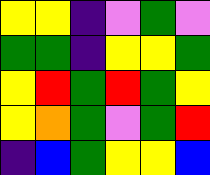[["yellow", "yellow", "indigo", "violet", "green", "violet"], ["green", "green", "indigo", "yellow", "yellow", "green"], ["yellow", "red", "green", "red", "green", "yellow"], ["yellow", "orange", "green", "violet", "green", "red"], ["indigo", "blue", "green", "yellow", "yellow", "blue"]]